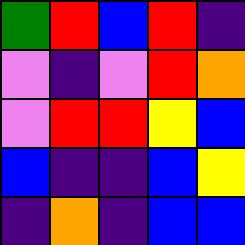[["green", "red", "blue", "red", "indigo"], ["violet", "indigo", "violet", "red", "orange"], ["violet", "red", "red", "yellow", "blue"], ["blue", "indigo", "indigo", "blue", "yellow"], ["indigo", "orange", "indigo", "blue", "blue"]]